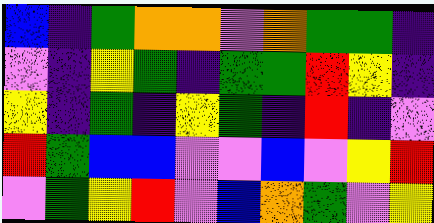[["blue", "indigo", "green", "orange", "orange", "violet", "orange", "green", "green", "indigo"], ["violet", "indigo", "yellow", "green", "indigo", "green", "green", "red", "yellow", "indigo"], ["yellow", "indigo", "green", "indigo", "yellow", "green", "indigo", "red", "indigo", "violet"], ["red", "green", "blue", "blue", "violet", "violet", "blue", "violet", "yellow", "red"], ["violet", "green", "yellow", "red", "violet", "blue", "orange", "green", "violet", "yellow"]]